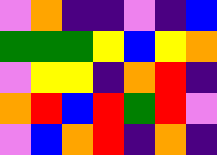[["violet", "orange", "indigo", "indigo", "violet", "indigo", "blue"], ["green", "green", "green", "yellow", "blue", "yellow", "orange"], ["violet", "yellow", "yellow", "indigo", "orange", "red", "indigo"], ["orange", "red", "blue", "red", "green", "red", "violet"], ["violet", "blue", "orange", "red", "indigo", "orange", "indigo"]]